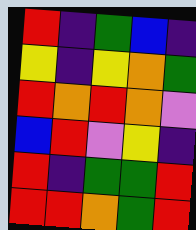[["red", "indigo", "green", "blue", "indigo"], ["yellow", "indigo", "yellow", "orange", "green"], ["red", "orange", "red", "orange", "violet"], ["blue", "red", "violet", "yellow", "indigo"], ["red", "indigo", "green", "green", "red"], ["red", "red", "orange", "green", "red"]]